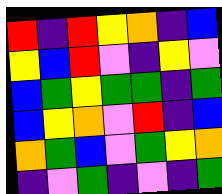[["red", "indigo", "red", "yellow", "orange", "indigo", "blue"], ["yellow", "blue", "red", "violet", "indigo", "yellow", "violet"], ["blue", "green", "yellow", "green", "green", "indigo", "green"], ["blue", "yellow", "orange", "violet", "red", "indigo", "blue"], ["orange", "green", "blue", "violet", "green", "yellow", "orange"], ["indigo", "violet", "green", "indigo", "violet", "indigo", "green"]]